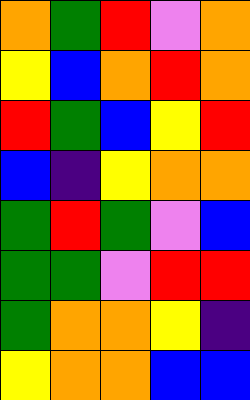[["orange", "green", "red", "violet", "orange"], ["yellow", "blue", "orange", "red", "orange"], ["red", "green", "blue", "yellow", "red"], ["blue", "indigo", "yellow", "orange", "orange"], ["green", "red", "green", "violet", "blue"], ["green", "green", "violet", "red", "red"], ["green", "orange", "orange", "yellow", "indigo"], ["yellow", "orange", "orange", "blue", "blue"]]